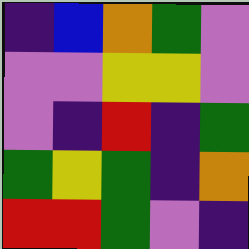[["indigo", "blue", "orange", "green", "violet"], ["violet", "violet", "yellow", "yellow", "violet"], ["violet", "indigo", "red", "indigo", "green"], ["green", "yellow", "green", "indigo", "orange"], ["red", "red", "green", "violet", "indigo"]]